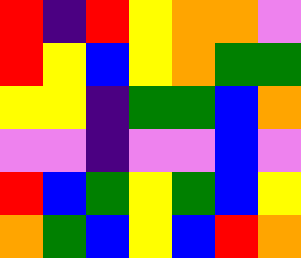[["red", "indigo", "red", "yellow", "orange", "orange", "violet"], ["red", "yellow", "blue", "yellow", "orange", "green", "green"], ["yellow", "yellow", "indigo", "green", "green", "blue", "orange"], ["violet", "violet", "indigo", "violet", "violet", "blue", "violet"], ["red", "blue", "green", "yellow", "green", "blue", "yellow"], ["orange", "green", "blue", "yellow", "blue", "red", "orange"]]